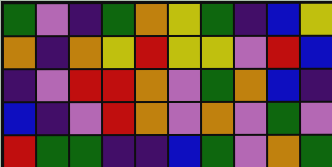[["green", "violet", "indigo", "green", "orange", "yellow", "green", "indigo", "blue", "yellow"], ["orange", "indigo", "orange", "yellow", "red", "yellow", "yellow", "violet", "red", "blue"], ["indigo", "violet", "red", "red", "orange", "violet", "green", "orange", "blue", "indigo"], ["blue", "indigo", "violet", "red", "orange", "violet", "orange", "violet", "green", "violet"], ["red", "green", "green", "indigo", "indigo", "blue", "green", "violet", "orange", "green"]]